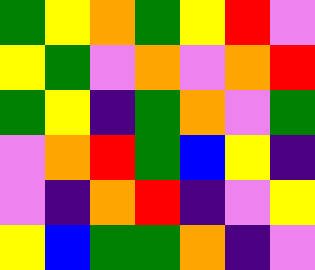[["green", "yellow", "orange", "green", "yellow", "red", "violet"], ["yellow", "green", "violet", "orange", "violet", "orange", "red"], ["green", "yellow", "indigo", "green", "orange", "violet", "green"], ["violet", "orange", "red", "green", "blue", "yellow", "indigo"], ["violet", "indigo", "orange", "red", "indigo", "violet", "yellow"], ["yellow", "blue", "green", "green", "orange", "indigo", "violet"]]